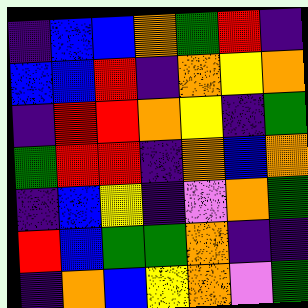[["indigo", "blue", "blue", "orange", "green", "red", "indigo"], ["blue", "blue", "red", "indigo", "orange", "yellow", "orange"], ["indigo", "red", "red", "orange", "yellow", "indigo", "green"], ["green", "red", "red", "indigo", "orange", "blue", "orange"], ["indigo", "blue", "yellow", "indigo", "violet", "orange", "green"], ["red", "blue", "green", "green", "orange", "indigo", "indigo"], ["indigo", "orange", "blue", "yellow", "orange", "violet", "green"]]